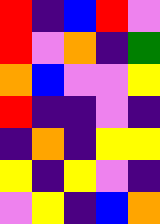[["red", "indigo", "blue", "red", "violet"], ["red", "violet", "orange", "indigo", "green"], ["orange", "blue", "violet", "violet", "yellow"], ["red", "indigo", "indigo", "violet", "indigo"], ["indigo", "orange", "indigo", "yellow", "yellow"], ["yellow", "indigo", "yellow", "violet", "indigo"], ["violet", "yellow", "indigo", "blue", "orange"]]